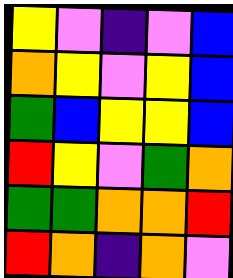[["yellow", "violet", "indigo", "violet", "blue"], ["orange", "yellow", "violet", "yellow", "blue"], ["green", "blue", "yellow", "yellow", "blue"], ["red", "yellow", "violet", "green", "orange"], ["green", "green", "orange", "orange", "red"], ["red", "orange", "indigo", "orange", "violet"]]